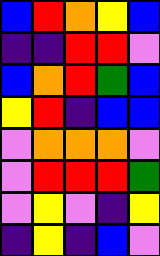[["blue", "red", "orange", "yellow", "blue"], ["indigo", "indigo", "red", "red", "violet"], ["blue", "orange", "red", "green", "blue"], ["yellow", "red", "indigo", "blue", "blue"], ["violet", "orange", "orange", "orange", "violet"], ["violet", "red", "red", "red", "green"], ["violet", "yellow", "violet", "indigo", "yellow"], ["indigo", "yellow", "indigo", "blue", "violet"]]